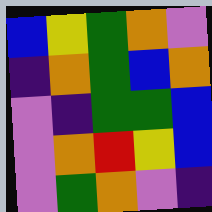[["blue", "yellow", "green", "orange", "violet"], ["indigo", "orange", "green", "blue", "orange"], ["violet", "indigo", "green", "green", "blue"], ["violet", "orange", "red", "yellow", "blue"], ["violet", "green", "orange", "violet", "indigo"]]